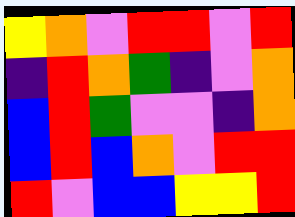[["yellow", "orange", "violet", "red", "red", "violet", "red"], ["indigo", "red", "orange", "green", "indigo", "violet", "orange"], ["blue", "red", "green", "violet", "violet", "indigo", "orange"], ["blue", "red", "blue", "orange", "violet", "red", "red"], ["red", "violet", "blue", "blue", "yellow", "yellow", "red"]]